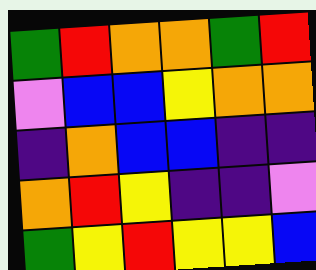[["green", "red", "orange", "orange", "green", "red"], ["violet", "blue", "blue", "yellow", "orange", "orange"], ["indigo", "orange", "blue", "blue", "indigo", "indigo"], ["orange", "red", "yellow", "indigo", "indigo", "violet"], ["green", "yellow", "red", "yellow", "yellow", "blue"]]